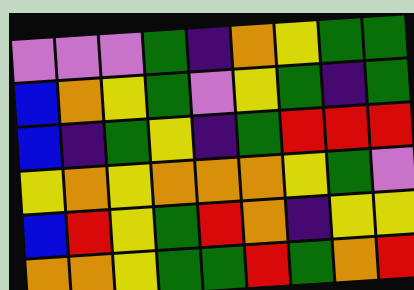[["violet", "violet", "violet", "green", "indigo", "orange", "yellow", "green", "green"], ["blue", "orange", "yellow", "green", "violet", "yellow", "green", "indigo", "green"], ["blue", "indigo", "green", "yellow", "indigo", "green", "red", "red", "red"], ["yellow", "orange", "yellow", "orange", "orange", "orange", "yellow", "green", "violet"], ["blue", "red", "yellow", "green", "red", "orange", "indigo", "yellow", "yellow"], ["orange", "orange", "yellow", "green", "green", "red", "green", "orange", "red"]]